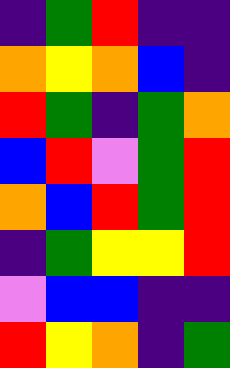[["indigo", "green", "red", "indigo", "indigo"], ["orange", "yellow", "orange", "blue", "indigo"], ["red", "green", "indigo", "green", "orange"], ["blue", "red", "violet", "green", "red"], ["orange", "blue", "red", "green", "red"], ["indigo", "green", "yellow", "yellow", "red"], ["violet", "blue", "blue", "indigo", "indigo"], ["red", "yellow", "orange", "indigo", "green"]]